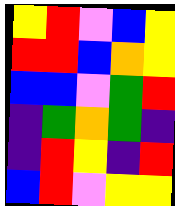[["yellow", "red", "violet", "blue", "yellow"], ["red", "red", "blue", "orange", "yellow"], ["blue", "blue", "violet", "green", "red"], ["indigo", "green", "orange", "green", "indigo"], ["indigo", "red", "yellow", "indigo", "red"], ["blue", "red", "violet", "yellow", "yellow"]]